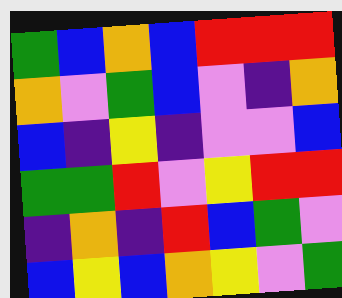[["green", "blue", "orange", "blue", "red", "red", "red"], ["orange", "violet", "green", "blue", "violet", "indigo", "orange"], ["blue", "indigo", "yellow", "indigo", "violet", "violet", "blue"], ["green", "green", "red", "violet", "yellow", "red", "red"], ["indigo", "orange", "indigo", "red", "blue", "green", "violet"], ["blue", "yellow", "blue", "orange", "yellow", "violet", "green"]]